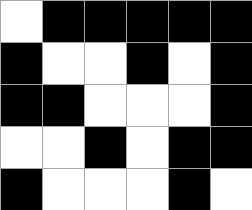[["white", "black", "black", "black", "black", "black"], ["black", "white", "white", "black", "white", "black"], ["black", "black", "white", "white", "white", "black"], ["white", "white", "black", "white", "black", "black"], ["black", "white", "white", "white", "black", "white"]]